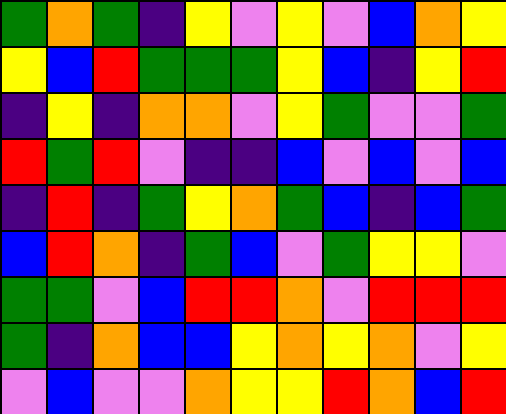[["green", "orange", "green", "indigo", "yellow", "violet", "yellow", "violet", "blue", "orange", "yellow"], ["yellow", "blue", "red", "green", "green", "green", "yellow", "blue", "indigo", "yellow", "red"], ["indigo", "yellow", "indigo", "orange", "orange", "violet", "yellow", "green", "violet", "violet", "green"], ["red", "green", "red", "violet", "indigo", "indigo", "blue", "violet", "blue", "violet", "blue"], ["indigo", "red", "indigo", "green", "yellow", "orange", "green", "blue", "indigo", "blue", "green"], ["blue", "red", "orange", "indigo", "green", "blue", "violet", "green", "yellow", "yellow", "violet"], ["green", "green", "violet", "blue", "red", "red", "orange", "violet", "red", "red", "red"], ["green", "indigo", "orange", "blue", "blue", "yellow", "orange", "yellow", "orange", "violet", "yellow"], ["violet", "blue", "violet", "violet", "orange", "yellow", "yellow", "red", "orange", "blue", "red"]]